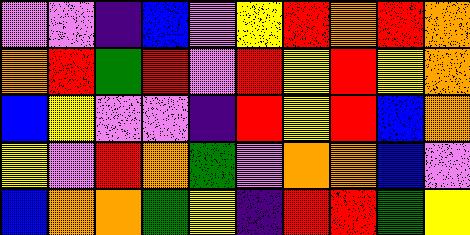[["violet", "violet", "indigo", "blue", "violet", "yellow", "red", "orange", "red", "orange"], ["orange", "red", "green", "red", "violet", "red", "yellow", "red", "yellow", "orange"], ["blue", "yellow", "violet", "violet", "indigo", "red", "yellow", "red", "blue", "orange"], ["yellow", "violet", "red", "orange", "green", "violet", "orange", "orange", "blue", "violet"], ["blue", "orange", "orange", "green", "yellow", "indigo", "red", "red", "green", "yellow"]]